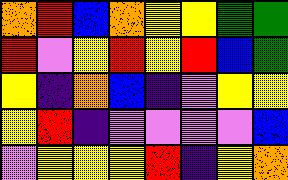[["orange", "red", "blue", "orange", "yellow", "yellow", "green", "green"], ["red", "violet", "yellow", "red", "yellow", "red", "blue", "green"], ["yellow", "indigo", "orange", "blue", "indigo", "violet", "yellow", "yellow"], ["yellow", "red", "indigo", "violet", "violet", "violet", "violet", "blue"], ["violet", "yellow", "yellow", "yellow", "red", "indigo", "yellow", "orange"]]